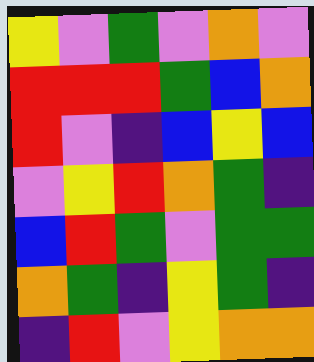[["yellow", "violet", "green", "violet", "orange", "violet"], ["red", "red", "red", "green", "blue", "orange"], ["red", "violet", "indigo", "blue", "yellow", "blue"], ["violet", "yellow", "red", "orange", "green", "indigo"], ["blue", "red", "green", "violet", "green", "green"], ["orange", "green", "indigo", "yellow", "green", "indigo"], ["indigo", "red", "violet", "yellow", "orange", "orange"]]